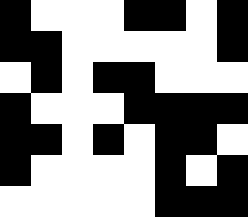[["black", "white", "white", "white", "black", "black", "white", "black"], ["black", "black", "white", "white", "white", "white", "white", "black"], ["white", "black", "white", "black", "black", "white", "white", "white"], ["black", "white", "white", "white", "black", "black", "black", "black"], ["black", "black", "white", "black", "white", "black", "black", "white"], ["black", "white", "white", "white", "white", "black", "white", "black"], ["white", "white", "white", "white", "white", "black", "black", "black"]]